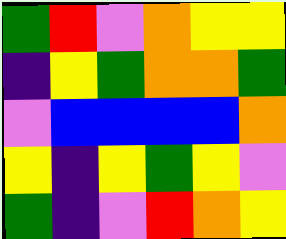[["green", "red", "violet", "orange", "yellow", "yellow"], ["indigo", "yellow", "green", "orange", "orange", "green"], ["violet", "blue", "blue", "blue", "blue", "orange"], ["yellow", "indigo", "yellow", "green", "yellow", "violet"], ["green", "indigo", "violet", "red", "orange", "yellow"]]